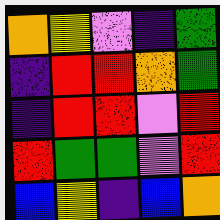[["orange", "yellow", "violet", "indigo", "green"], ["indigo", "red", "red", "orange", "green"], ["indigo", "red", "red", "violet", "red"], ["red", "green", "green", "violet", "red"], ["blue", "yellow", "indigo", "blue", "orange"]]